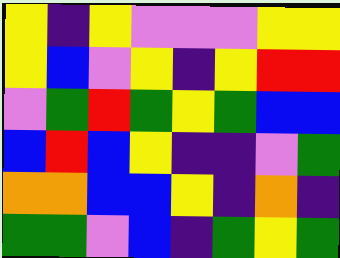[["yellow", "indigo", "yellow", "violet", "violet", "violet", "yellow", "yellow"], ["yellow", "blue", "violet", "yellow", "indigo", "yellow", "red", "red"], ["violet", "green", "red", "green", "yellow", "green", "blue", "blue"], ["blue", "red", "blue", "yellow", "indigo", "indigo", "violet", "green"], ["orange", "orange", "blue", "blue", "yellow", "indigo", "orange", "indigo"], ["green", "green", "violet", "blue", "indigo", "green", "yellow", "green"]]